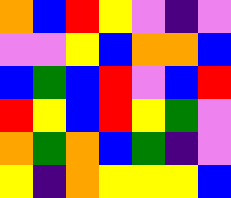[["orange", "blue", "red", "yellow", "violet", "indigo", "violet"], ["violet", "violet", "yellow", "blue", "orange", "orange", "blue"], ["blue", "green", "blue", "red", "violet", "blue", "red"], ["red", "yellow", "blue", "red", "yellow", "green", "violet"], ["orange", "green", "orange", "blue", "green", "indigo", "violet"], ["yellow", "indigo", "orange", "yellow", "yellow", "yellow", "blue"]]